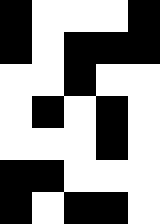[["black", "white", "white", "white", "black"], ["black", "white", "black", "black", "black"], ["white", "white", "black", "white", "white"], ["white", "black", "white", "black", "white"], ["white", "white", "white", "black", "white"], ["black", "black", "white", "white", "white"], ["black", "white", "black", "black", "white"]]